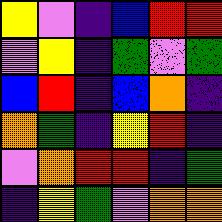[["yellow", "violet", "indigo", "blue", "red", "red"], ["violet", "yellow", "indigo", "green", "violet", "green"], ["blue", "red", "indigo", "blue", "orange", "indigo"], ["orange", "green", "indigo", "yellow", "red", "indigo"], ["violet", "orange", "red", "red", "indigo", "green"], ["indigo", "yellow", "green", "violet", "orange", "orange"]]